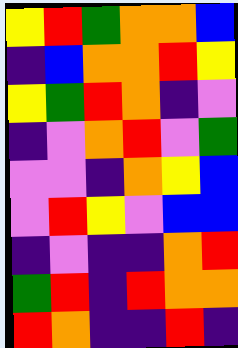[["yellow", "red", "green", "orange", "orange", "blue"], ["indigo", "blue", "orange", "orange", "red", "yellow"], ["yellow", "green", "red", "orange", "indigo", "violet"], ["indigo", "violet", "orange", "red", "violet", "green"], ["violet", "violet", "indigo", "orange", "yellow", "blue"], ["violet", "red", "yellow", "violet", "blue", "blue"], ["indigo", "violet", "indigo", "indigo", "orange", "red"], ["green", "red", "indigo", "red", "orange", "orange"], ["red", "orange", "indigo", "indigo", "red", "indigo"]]